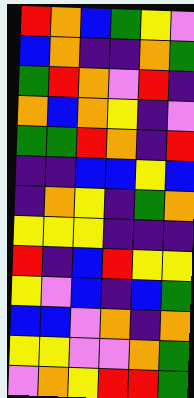[["red", "orange", "blue", "green", "yellow", "violet"], ["blue", "orange", "indigo", "indigo", "orange", "green"], ["green", "red", "orange", "violet", "red", "indigo"], ["orange", "blue", "orange", "yellow", "indigo", "violet"], ["green", "green", "red", "orange", "indigo", "red"], ["indigo", "indigo", "blue", "blue", "yellow", "blue"], ["indigo", "orange", "yellow", "indigo", "green", "orange"], ["yellow", "yellow", "yellow", "indigo", "indigo", "indigo"], ["red", "indigo", "blue", "red", "yellow", "yellow"], ["yellow", "violet", "blue", "indigo", "blue", "green"], ["blue", "blue", "violet", "orange", "indigo", "orange"], ["yellow", "yellow", "violet", "violet", "orange", "green"], ["violet", "orange", "yellow", "red", "red", "green"]]